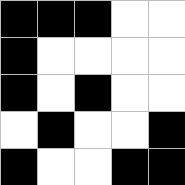[["black", "black", "black", "white", "white"], ["black", "white", "white", "white", "white"], ["black", "white", "black", "white", "white"], ["white", "black", "white", "white", "black"], ["black", "white", "white", "black", "black"]]